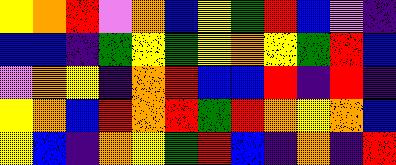[["yellow", "orange", "red", "violet", "orange", "blue", "yellow", "green", "red", "blue", "violet", "indigo"], ["blue", "blue", "indigo", "green", "yellow", "green", "yellow", "orange", "yellow", "green", "red", "blue"], ["violet", "orange", "yellow", "indigo", "orange", "red", "blue", "blue", "red", "indigo", "red", "indigo"], ["yellow", "orange", "blue", "red", "orange", "red", "green", "red", "orange", "yellow", "orange", "blue"], ["yellow", "blue", "indigo", "orange", "yellow", "green", "red", "blue", "indigo", "orange", "indigo", "red"]]